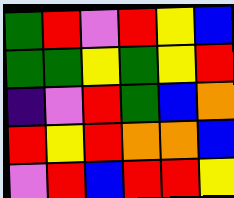[["green", "red", "violet", "red", "yellow", "blue"], ["green", "green", "yellow", "green", "yellow", "red"], ["indigo", "violet", "red", "green", "blue", "orange"], ["red", "yellow", "red", "orange", "orange", "blue"], ["violet", "red", "blue", "red", "red", "yellow"]]